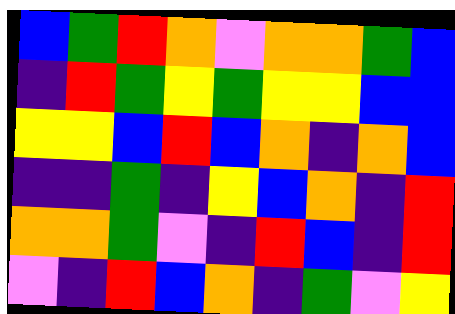[["blue", "green", "red", "orange", "violet", "orange", "orange", "green", "blue"], ["indigo", "red", "green", "yellow", "green", "yellow", "yellow", "blue", "blue"], ["yellow", "yellow", "blue", "red", "blue", "orange", "indigo", "orange", "blue"], ["indigo", "indigo", "green", "indigo", "yellow", "blue", "orange", "indigo", "red"], ["orange", "orange", "green", "violet", "indigo", "red", "blue", "indigo", "red"], ["violet", "indigo", "red", "blue", "orange", "indigo", "green", "violet", "yellow"]]